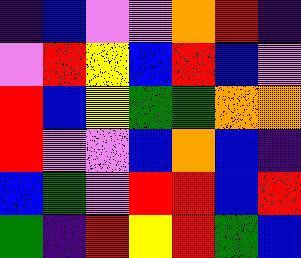[["indigo", "blue", "violet", "violet", "orange", "red", "indigo"], ["violet", "red", "yellow", "blue", "red", "blue", "violet"], ["red", "blue", "yellow", "green", "green", "orange", "orange"], ["red", "violet", "violet", "blue", "orange", "blue", "indigo"], ["blue", "green", "violet", "red", "red", "blue", "red"], ["green", "indigo", "red", "yellow", "red", "green", "blue"]]